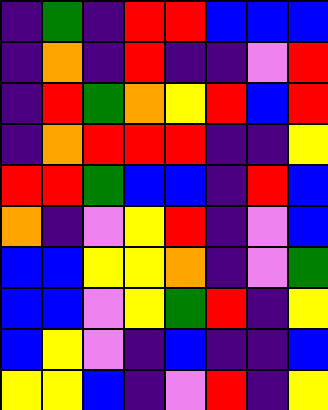[["indigo", "green", "indigo", "red", "red", "blue", "blue", "blue"], ["indigo", "orange", "indigo", "red", "indigo", "indigo", "violet", "red"], ["indigo", "red", "green", "orange", "yellow", "red", "blue", "red"], ["indigo", "orange", "red", "red", "red", "indigo", "indigo", "yellow"], ["red", "red", "green", "blue", "blue", "indigo", "red", "blue"], ["orange", "indigo", "violet", "yellow", "red", "indigo", "violet", "blue"], ["blue", "blue", "yellow", "yellow", "orange", "indigo", "violet", "green"], ["blue", "blue", "violet", "yellow", "green", "red", "indigo", "yellow"], ["blue", "yellow", "violet", "indigo", "blue", "indigo", "indigo", "blue"], ["yellow", "yellow", "blue", "indigo", "violet", "red", "indigo", "yellow"]]